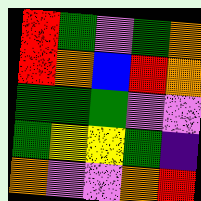[["red", "green", "violet", "green", "orange"], ["red", "orange", "blue", "red", "orange"], ["green", "green", "green", "violet", "violet"], ["green", "yellow", "yellow", "green", "indigo"], ["orange", "violet", "violet", "orange", "red"]]